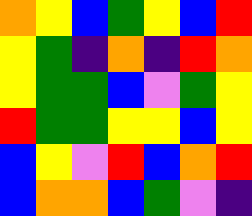[["orange", "yellow", "blue", "green", "yellow", "blue", "red"], ["yellow", "green", "indigo", "orange", "indigo", "red", "orange"], ["yellow", "green", "green", "blue", "violet", "green", "yellow"], ["red", "green", "green", "yellow", "yellow", "blue", "yellow"], ["blue", "yellow", "violet", "red", "blue", "orange", "red"], ["blue", "orange", "orange", "blue", "green", "violet", "indigo"]]